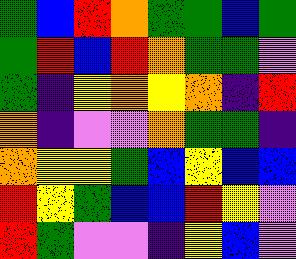[["green", "blue", "red", "orange", "green", "green", "blue", "green"], ["green", "red", "blue", "red", "orange", "green", "green", "violet"], ["green", "indigo", "yellow", "orange", "yellow", "orange", "indigo", "red"], ["orange", "indigo", "violet", "violet", "orange", "green", "green", "indigo"], ["orange", "yellow", "yellow", "green", "blue", "yellow", "blue", "blue"], ["red", "yellow", "green", "blue", "blue", "red", "yellow", "violet"], ["red", "green", "violet", "violet", "indigo", "yellow", "blue", "violet"]]